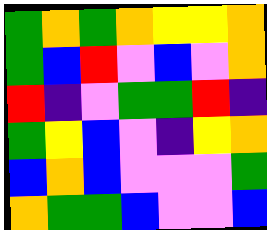[["green", "orange", "green", "orange", "yellow", "yellow", "orange"], ["green", "blue", "red", "violet", "blue", "violet", "orange"], ["red", "indigo", "violet", "green", "green", "red", "indigo"], ["green", "yellow", "blue", "violet", "indigo", "yellow", "orange"], ["blue", "orange", "blue", "violet", "violet", "violet", "green"], ["orange", "green", "green", "blue", "violet", "violet", "blue"]]